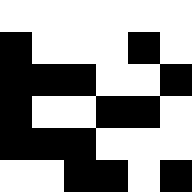[["white", "white", "white", "white", "white", "white"], ["black", "white", "white", "white", "black", "white"], ["black", "black", "black", "white", "white", "black"], ["black", "white", "white", "black", "black", "white"], ["black", "black", "black", "white", "white", "white"], ["white", "white", "black", "black", "white", "black"]]